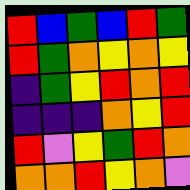[["red", "blue", "green", "blue", "red", "green"], ["red", "green", "orange", "yellow", "orange", "yellow"], ["indigo", "green", "yellow", "red", "orange", "red"], ["indigo", "indigo", "indigo", "orange", "yellow", "red"], ["red", "violet", "yellow", "green", "red", "orange"], ["orange", "orange", "red", "yellow", "orange", "violet"]]